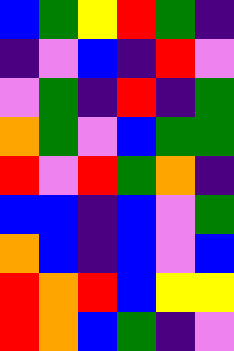[["blue", "green", "yellow", "red", "green", "indigo"], ["indigo", "violet", "blue", "indigo", "red", "violet"], ["violet", "green", "indigo", "red", "indigo", "green"], ["orange", "green", "violet", "blue", "green", "green"], ["red", "violet", "red", "green", "orange", "indigo"], ["blue", "blue", "indigo", "blue", "violet", "green"], ["orange", "blue", "indigo", "blue", "violet", "blue"], ["red", "orange", "red", "blue", "yellow", "yellow"], ["red", "orange", "blue", "green", "indigo", "violet"]]